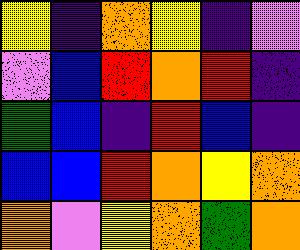[["yellow", "indigo", "orange", "yellow", "indigo", "violet"], ["violet", "blue", "red", "orange", "red", "indigo"], ["green", "blue", "indigo", "red", "blue", "indigo"], ["blue", "blue", "red", "orange", "yellow", "orange"], ["orange", "violet", "yellow", "orange", "green", "orange"]]